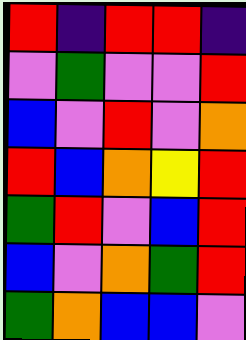[["red", "indigo", "red", "red", "indigo"], ["violet", "green", "violet", "violet", "red"], ["blue", "violet", "red", "violet", "orange"], ["red", "blue", "orange", "yellow", "red"], ["green", "red", "violet", "blue", "red"], ["blue", "violet", "orange", "green", "red"], ["green", "orange", "blue", "blue", "violet"]]